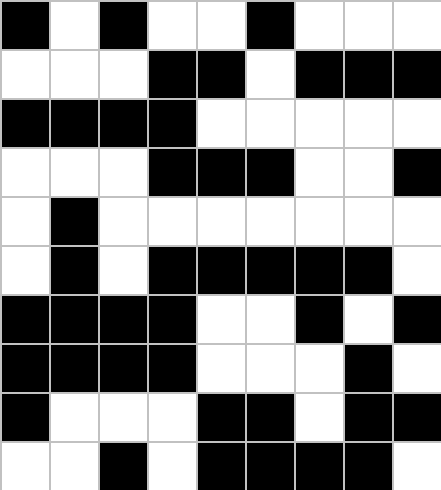[["black", "white", "black", "white", "white", "black", "white", "white", "white"], ["white", "white", "white", "black", "black", "white", "black", "black", "black"], ["black", "black", "black", "black", "white", "white", "white", "white", "white"], ["white", "white", "white", "black", "black", "black", "white", "white", "black"], ["white", "black", "white", "white", "white", "white", "white", "white", "white"], ["white", "black", "white", "black", "black", "black", "black", "black", "white"], ["black", "black", "black", "black", "white", "white", "black", "white", "black"], ["black", "black", "black", "black", "white", "white", "white", "black", "white"], ["black", "white", "white", "white", "black", "black", "white", "black", "black"], ["white", "white", "black", "white", "black", "black", "black", "black", "white"]]